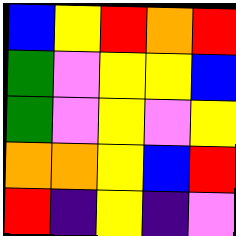[["blue", "yellow", "red", "orange", "red"], ["green", "violet", "yellow", "yellow", "blue"], ["green", "violet", "yellow", "violet", "yellow"], ["orange", "orange", "yellow", "blue", "red"], ["red", "indigo", "yellow", "indigo", "violet"]]